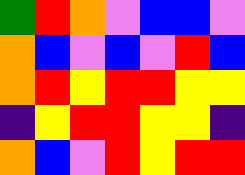[["green", "red", "orange", "violet", "blue", "blue", "violet"], ["orange", "blue", "violet", "blue", "violet", "red", "blue"], ["orange", "red", "yellow", "red", "red", "yellow", "yellow"], ["indigo", "yellow", "red", "red", "yellow", "yellow", "indigo"], ["orange", "blue", "violet", "red", "yellow", "red", "red"]]